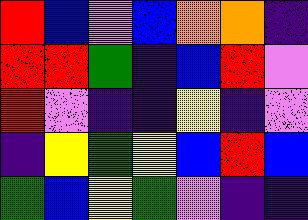[["red", "blue", "violet", "blue", "orange", "orange", "indigo"], ["red", "red", "green", "indigo", "blue", "red", "violet"], ["red", "violet", "indigo", "indigo", "yellow", "indigo", "violet"], ["indigo", "yellow", "green", "yellow", "blue", "red", "blue"], ["green", "blue", "yellow", "green", "violet", "indigo", "indigo"]]